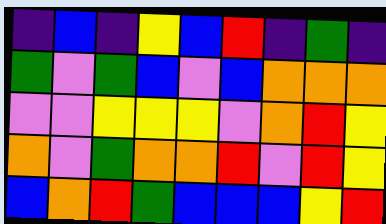[["indigo", "blue", "indigo", "yellow", "blue", "red", "indigo", "green", "indigo"], ["green", "violet", "green", "blue", "violet", "blue", "orange", "orange", "orange"], ["violet", "violet", "yellow", "yellow", "yellow", "violet", "orange", "red", "yellow"], ["orange", "violet", "green", "orange", "orange", "red", "violet", "red", "yellow"], ["blue", "orange", "red", "green", "blue", "blue", "blue", "yellow", "red"]]